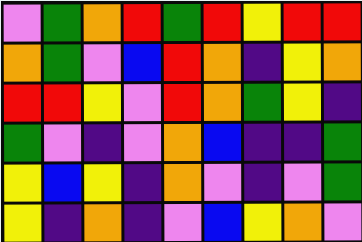[["violet", "green", "orange", "red", "green", "red", "yellow", "red", "red"], ["orange", "green", "violet", "blue", "red", "orange", "indigo", "yellow", "orange"], ["red", "red", "yellow", "violet", "red", "orange", "green", "yellow", "indigo"], ["green", "violet", "indigo", "violet", "orange", "blue", "indigo", "indigo", "green"], ["yellow", "blue", "yellow", "indigo", "orange", "violet", "indigo", "violet", "green"], ["yellow", "indigo", "orange", "indigo", "violet", "blue", "yellow", "orange", "violet"]]